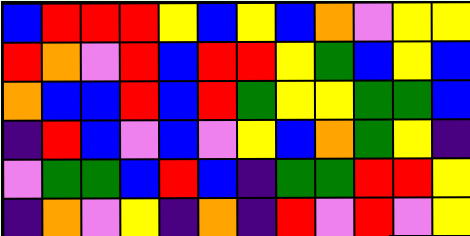[["blue", "red", "red", "red", "yellow", "blue", "yellow", "blue", "orange", "violet", "yellow", "yellow"], ["red", "orange", "violet", "red", "blue", "red", "red", "yellow", "green", "blue", "yellow", "blue"], ["orange", "blue", "blue", "red", "blue", "red", "green", "yellow", "yellow", "green", "green", "blue"], ["indigo", "red", "blue", "violet", "blue", "violet", "yellow", "blue", "orange", "green", "yellow", "indigo"], ["violet", "green", "green", "blue", "red", "blue", "indigo", "green", "green", "red", "red", "yellow"], ["indigo", "orange", "violet", "yellow", "indigo", "orange", "indigo", "red", "violet", "red", "violet", "yellow"]]